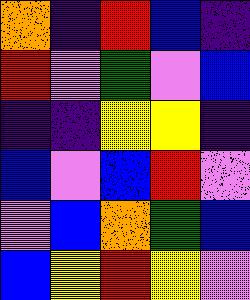[["orange", "indigo", "red", "blue", "indigo"], ["red", "violet", "green", "violet", "blue"], ["indigo", "indigo", "yellow", "yellow", "indigo"], ["blue", "violet", "blue", "red", "violet"], ["violet", "blue", "orange", "green", "blue"], ["blue", "yellow", "red", "yellow", "violet"]]